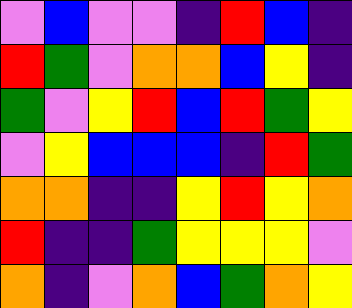[["violet", "blue", "violet", "violet", "indigo", "red", "blue", "indigo"], ["red", "green", "violet", "orange", "orange", "blue", "yellow", "indigo"], ["green", "violet", "yellow", "red", "blue", "red", "green", "yellow"], ["violet", "yellow", "blue", "blue", "blue", "indigo", "red", "green"], ["orange", "orange", "indigo", "indigo", "yellow", "red", "yellow", "orange"], ["red", "indigo", "indigo", "green", "yellow", "yellow", "yellow", "violet"], ["orange", "indigo", "violet", "orange", "blue", "green", "orange", "yellow"]]